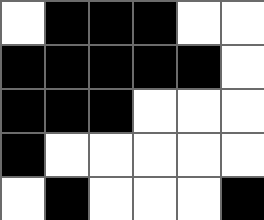[["white", "black", "black", "black", "white", "white"], ["black", "black", "black", "black", "black", "white"], ["black", "black", "black", "white", "white", "white"], ["black", "white", "white", "white", "white", "white"], ["white", "black", "white", "white", "white", "black"]]